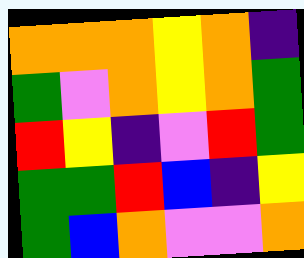[["orange", "orange", "orange", "yellow", "orange", "indigo"], ["green", "violet", "orange", "yellow", "orange", "green"], ["red", "yellow", "indigo", "violet", "red", "green"], ["green", "green", "red", "blue", "indigo", "yellow"], ["green", "blue", "orange", "violet", "violet", "orange"]]